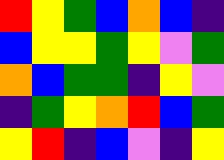[["red", "yellow", "green", "blue", "orange", "blue", "indigo"], ["blue", "yellow", "yellow", "green", "yellow", "violet", "green"], ["orange", "blue", "green", "green", "indigo", "yellow", "violet"], ["indigo", "green", "yellow", "orange", "red", "blue", "green"], ["yellow", "red", "indigo", "blue", "violet", "indigo", "yellow"]]